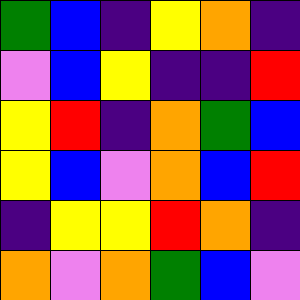[["green", "blue", "indigo", "yellow", "orange", "indigo"], ["violet", "blue", "yellow", "indigo", "indigo", "red"], ["yellow", "red", "indigo", "orange", "green", "blue"], ["yellow", "blue", "violet", "orange", "blue", "red"], ["indigo", "yellow", "yellow", "red", "orange", "indigo"], ["orange", "violet", "orange", "green", "blue", "violet"]]